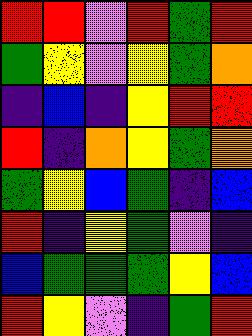[["red", "red", "violet", "red", "green", "red"], ["green", "yellow", "violet", "yellow", "green", "orange"], ["indigo", "blue", "indigo", "yellow", "red", "red"], ["red", "indigo", "orange", "yellow", "green", "orange"], ["green", "yellow", "blue", "green", "indigo", "blue"], ["red", "indigo", "yellow", "green", "violet", "indigo"], ["blue", "green", "green", "green", "yellow", "blue"], ["red", "yellow", "violet", "indigo", "green", "red"]]